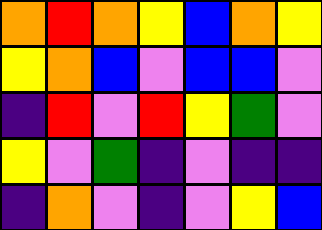[["orange", "red", "orange", "yellow", "blue", "orange", "yellow"], ["yellow", "orange", "blue", "violet", "blue", "blue", "violet"], ["indigo", "red", "violet", "red", "yellow", "green", "violet"], ["yellow", "violet", "green", "indigo", "violet", "indigo", "indigo"], ["indigo", "orange", "violet", "indigo", "violet", "yellow", "blue"]]